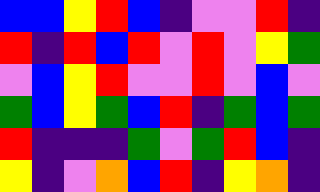[["blue", "blue", "yellow", "red", "blue", "indigo", "violet", "violet", "red", "indigo"], ["red", "indigo", "red", "blue", "red", "violet", "red", "violet", "yellow", "green"], ["violet", "blue", "yellow", "red", "violet", "violet", "red", "violet", "blue", "violet"], ["green", "blue", "yellow", "green", "blue", "red", "indigo", "green", "blue", "green"], ["red", "indigo", "indigo", "indigo", "green", "violet", "green", "red", "blue", "indigo"], ["yellow", "indigo", "violet", "orange", "blue", "red", "indigo", "yellow", "orange", "indigo"]]